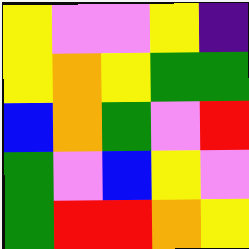[["yellow", "violet", "violet", "yellow", "indigo"], ["yellow", "orange", "yellow", "green", "green"], ["blue", "orange", "green", "violet", "red"], ["green", "violet", "blue", "yellow", "violet"], ["green", "red", "red", "orange", "yellow"]]